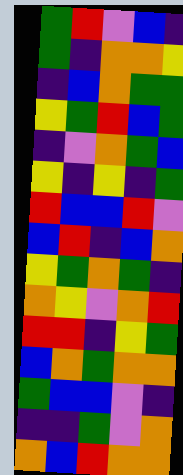[["green", "red", "violet", "blue", "indigo"], ["green", "indigo", "orange", "orange", "yellow"], ["indigo", "blue", "orange", "green", "green"], ["yellow", "green", "red", "blue", "green"], ["indigo", "violet", "orange", "green", "blue"], ["yellow", "indigo", "yellow", "indigo", "green"], ["red", "blue", "blue", "red", "violet"], ["blue", "red", "indigo", "blue", "orange"], ["yellow", "green", "orange", "green", "indigo"], ["orange", "yellow", "violet", "orange", "red"], ["red", "red", "indigo", "yellow", "green"], ["blue", "orange", "green", "orange", "orange"], ["green", "blue", "blue", "violet", "indigo"], ["indigo", "indigo", "green", "violet", "orange"], ["orange", "blue", "red", "orange", "orange"]]